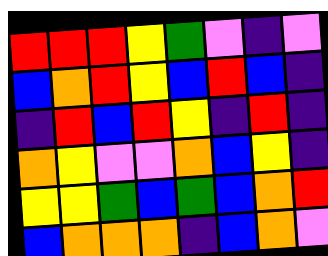[["red", "red", "red", "yellow", "green", "violet", "indigo", "violet"], ["blue", "orange", "red", "yellow", "blue", "red", "blue", "indigo"], ["indigo", "red", "blue", "red", "yellow", "indigo", "red", "indigo"], ["orange", "yellow", "violet", "violet", "orange", "blue", "yellow", "indigo"], ["yellow", "yellow", "green", "blue", "green", "blue", "orange", "red"], ["blue", "orange", "orange", "orange", "indigo", "blue", "orange", "violet"]]